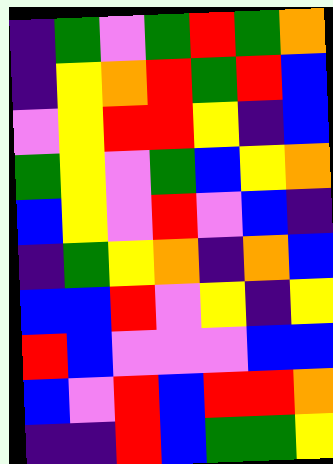[["indigo", "green", "violet", "green", "red", "green", "orange"], ["indigo", "yellow", "orange", "red", "green", "red", "blue"], ["violet", "yellow", "red", "red", "yellow", "indigo", "blue"], ["green", "yellow", "violet", "green", "blue", "yellow", "orange"], ["blue", "yellow", "violet", "red", "violet", "blue", "indigo"], ["indigo", "green", "yellow", "orange", "indigo", "orange", "blue"], ["blue", "blue", "red", "violet", "yellow", "indigo", "yellow"], ["red", "blue", "violet", "violet", "violet", "blue", "blue"], ["blue", "violet", "red", "blue", "red", "red", "orange"], ["indigo", "indigo", "red", "blue", "green", "green", "yellow"]]